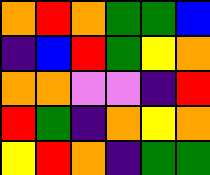[["orange", "red", "orange", "green", "green", "blue"], ["indigo", "blue", "red", "green", "yellow", "orange"], ["orange", "orange", "violet", "violet", "indigo", "red"], ["red", "green", "indigo", "orange", "yellow", "orange"], ["yellow", "red", "orange", "indigo", "green", "green"]]